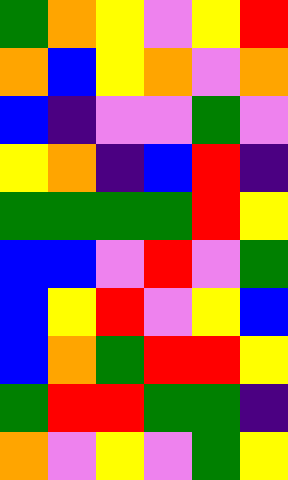[["green", "orange", "yellow", "violet", "yellow", "red"], ["orange", "blue", "yellow", "orange", "violet", "orange"], ["blue", "indigo", "violet", "violet", "green", "violet"], ["yellow", "orange", "indigo", "blue", "red", "indigo"], ["green", "green", "green", "green", "red", "yellow"], ["blue", "blue", "violet", "red", "violet", "green"], ["blue", "yellow", "red", "violet", "yellow", "blue"], ["blue", "orange", "green", "red", "red", "yellow"], ["green", "red", "red", "green", "green", "indigo"], ["orange", "violet", "yellow", "violet", "green", "yellow"]]